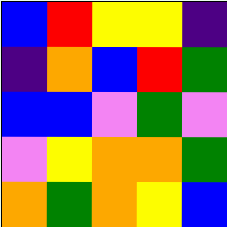[["blue", "red", "yellow", "yellow", "indigo"], ["indigo", "orange", "blue", "red", "green"], ["blue", "blue", "violet", "green", "violet"], ["violet", "yellow", "orange", "orange", "green"], ["orange", "green", "orange", "yellow", "blue"]]